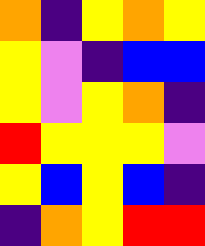[["orange", "indigo", "yellow", "orange", "yellow"], ["yellow", "violet", "indigo", "blue", "blue"], ["yellow", "violet", "yellow", "orange", "indigo"], ["red", "yellow", "yellow", "yellow", "violet"], ["yellow", "blue", "yellow", "blue", "indigo"], ["indigo", "orange", "yellow", "red", "red"]]